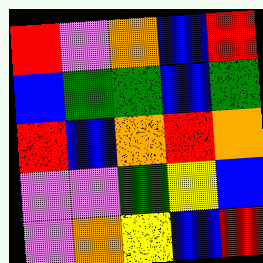[["red", "violet", "orange", "blue", "red"], ["blue", "green", "green", "blue", "green"], ["red", "blue", "orange", "red", "orange"], ["violet", "violet", "green", "yellow", "blue"], ["violet", "orange", "yellow", "blue", "red"]]